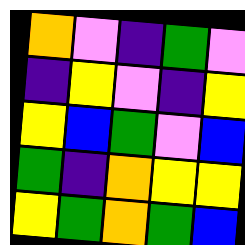[["orange", "violet", "indigo", "green", "violet"], ["indigo", "yellow", "violet", "indigo", "yellow"], ["yellow", "blue", "green", "violet", "blue"], ["green", "indigo", "orange", "yellow", "yellow"], ["yellow", "green", "orange", "green", "blue"]]